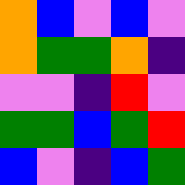[["orange", "blue", "violet", "blue", "violet"], ["orange", "green", "green", "orange", "indigo"], ["violet", "violet", "indigo", "red", "violet"], ["green", "green", "blue", "green", "red"], ["blue", "violet", "indigo", "blue", "green"]]